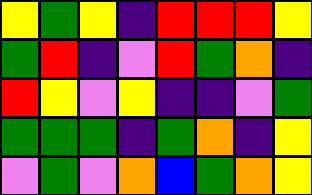[["yellow", "green", "yellow", "indigo", "red", "red", "red", "yellow"], ["green", "red", "indigo", "violet", "red", "green", "orange", "indigo"], ["red", "yellow", "violet", "yellow", "indigo", "indigo", "violet", "green"], ["green", "green", "green", "indigo", "green", "orange", "indigo", "yellow"], ["violet", "green", "violet", "orange", "blue", "green", "orange", "yellow"]]